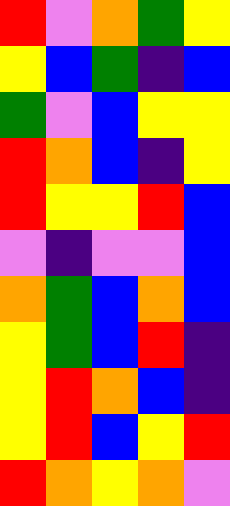[["red", "violet", "orange", "green", "yellow"], ["yellow", "blue", "green", "indigo", "blue"], ["green", "violet", "blue", "yellow", "yellow"], ["red", "orange", "blue", "indigo", "yellow"], ["red", "yellow", "yellow", "red", "blue"], ["violet", "indigo", "violet", "violet", "blue"], ["orange", "green", "blue", "orange", "blue"], ["yellow", "green", "blue", "red", "indigo"], ["yellow", "red", "orange", "blue", "indigo"], ["yellow", "red", "blue", "yellow", "red"], ["red", "orange", "yellow", "orange", "violet"]]